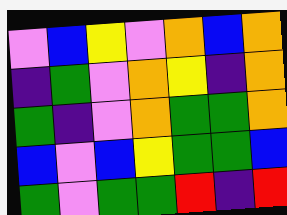[["violet", "blue", "yellow", "violet", "orange", "blue", "orange"], ["indigo", "green", "violet", "orange", "yellow", "indigo", "orange"], ["green", "indigo", "violet", "orange", "green", "green", "orange"], ["blue", "violet", "blue", "yellow", "green", "green", "blue"], ["green", "violet", "green", "green", "red", "indigo", "red"]]